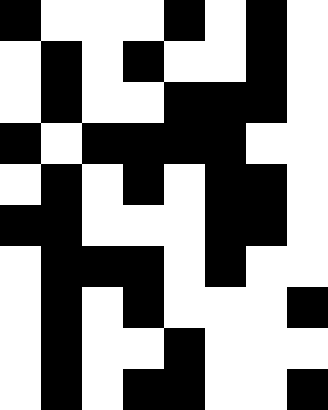[["black", "white", "white", "white", "black", "white", "black", "white"], ["white", "black", "white", "black", "white", "white", "black", "white"], ["white", "black", "white", "white", "black", "black", "black", "white"], ["black", "white", "black", "black", "black", "black", "white", "white"], ["white", "black", "white", "black", "white", "black", "black", "white"], ["black", "black", "white", "white", "white", "black", "black", "white"], ["white", "black", "black", "black", "white", "black", "white", "white"], ["white", "black", "white", "black", "white", "white", "white", "black"], ["white", "black", "white", "white", "black", "white", "white", "white"], ["white", "black", "white", "black", "black", "white", "white", "black"]]